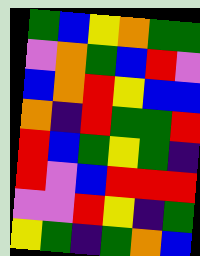[["green", "blue", "yellow", "orange", "green", "green"], ["violet", "orange", "green", "blue", "red", "violet"], ["blue", "orange", "red", "yellow", "blue", "blue"], ["orange", "indigo", "red", "green", "green", "red"], ["red", "blue", "green", "yellow", "green", "indigo"], ["red", "violet", "blue", "red", "red", "red"], ["violet", "violet", "red", "yellow", "indigo", "green"], ["yellow", "green", "indigo", "green", "orange", "blue"]]